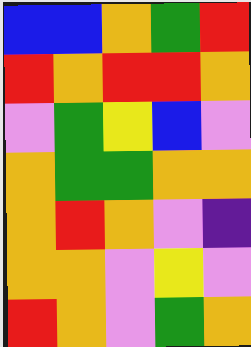[["blue", "blue", "orange", "green", "red"], ["red", "orange", "red", "red", "orange"], ["violet", "green", "yellow", "blue", "violet"], ["orange", "green", "green", "orange", "orange"], ["orange", "red", "orange", "violet", "indigo"], ["orange", "orange", "violet", "yellow", "violet"], ["red", "orange", "violet", "green", "orange"]]